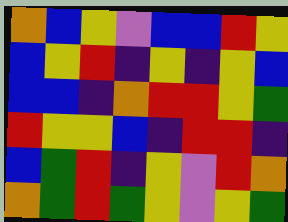[["orange", "blue", "yellow", "violet", "blue", "blue", "red", "yellow"], ["blue", "yellow", "red", "indigo", "yellow", "indigo", "yellow", "blue"], ["blue", "blue", "indigo", "orange", "red", "red", "yellow", "green"], ["red", "yellow", "yellow", "blue", "indigo", "red", "red", "indigo"], ["blue", "green", "red", "indigo", "yellow", "violet", "red", "orange"], ["orange", "green", "red", "green", "yellow", "violet", "yellow", "green"]]